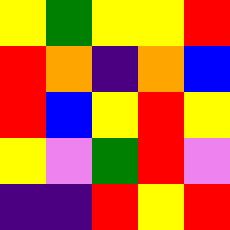[["yellow", "green", "yellow", "yellow", "red"], ["red", "orange", "indigo", "orange", "blue"], ["red", "blue", "yellow", "red", "yellow"], ["yellow", "violet", "green", "red", "violet"], ["indigo", "indigo", "red", "yellow", "red"]]